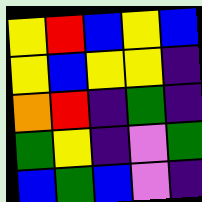[["yellow", "red", "blue", "yellow", "blue"], ["yellow", "blue", "yellow", "yellow", "indigo"], ["orange", "red", "indigo", "green", "indigo"], ["green", "yellow", "indigo", "violet", "green"], ["blue", "green", "blue", "violet", "indigo"]]